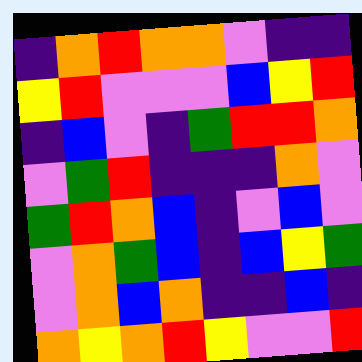[["indigo", "orange", "red", "orange", "orange", "violet", "indigo", "indigo"], ["yellow", "red", "violet", "violet", "violet", "blue", "yellow", "red"], ["indigo", "blue", "violet", "indigo", "green", "red", "red", "orange"], ["violet", "green", "red", "indigo", "indigo", "indigo", "orange", "violet"], ["green", "red", "orange", "blue", "indigo", "violet", "blue", "violet"], ["violet", "orange", "green", "blue", "indigo", "blue", "yellow", "green"], ["violet", "orange", "blue", "orange", "indigo", "indigo", "blue", "indigo"], ["orange", "yellow", "orange", "red", "yellow", "violet", "violet", "red"]]